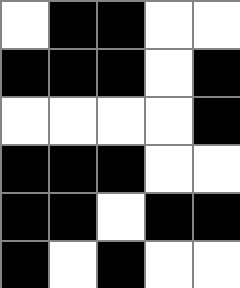[["white", "black", "black", "white", "white"], ["black", "black", "black", "white", "black"], ["white", "white", "white", "white", "black"], ["black", "black", "black", "white", "white"], ["black", "black", "white", "black", "black"], ["black", "white", "black", "white", "white"]]